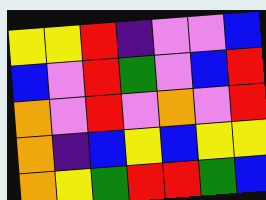[["yellow", "yellow", "red", "indigo", "violet", "violet", "blue"], ["blue", "violet", "red", "green", "violet", "blue", "red"], ["orange", "violet", "red", "violet", "orange", "violet", "red"], ["orange", "indigo", "blue", "yellow", "blue", "yellow", "yellow"], ["orange", "yellow", "green", "red", "red", "green", "blue"]]